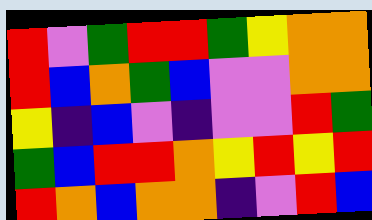[["red", "violet", "green", "red", "red", "green", "yellow", "orange", "orange"], ["red", "blue", "orange", "green", "blue", "violet", "violet", "orange", "orange"], ["yellow", "indigo", "blue", "violet", "indigo", "violet", "violet", "red", "green"], ["green", "blue", "red", "red", "orange", "yellow", "red", "yellow", "red"], ["red", "orange", "blue", "orange", "orange", "indigo", "violet", "red", "blue"]]